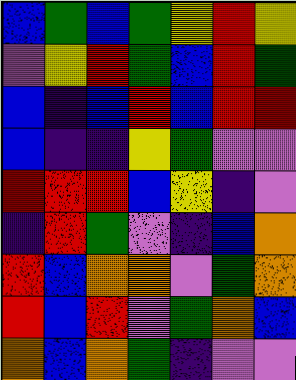[["blue", "green", "blue", "green", "yellow", "red", "yellow"], ["violet", "yellow", "red", "green", "blue", "red", "green"], ["blue", "indigo", "blue", "red", "blue", "red", "red"], ["blue", "indigo", "indigo", "yellow", "green", "violet", "violet"], ["red", "red", "red", "blue", "yellow", "indigo", "violet"], ["indigo", "red", "green", "violet", "indigo", "blue", "orange"], ["red", "blue", "orange", "orange", "violet", "green", "orange"], ["red", "blue", "red", "violet", "green", "orange", "blue"], ["orange", "blue", "orange", "green", "indigo", "violet", "violet"]]